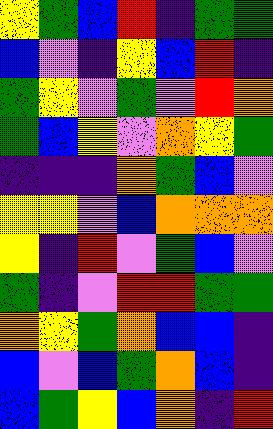[["yellow", "green", "blue", "red", "indigo", "green", "green"], ["blue", "violet", "indigo", "yellow", "blue", "red", "indigo"], ["green", "yellow", "violet", "green", "violet", "red", "orange"], ["green", "blue", "yellow", "violet", "orange", "yellow", "green"], ["indigo", "indigo", "indigo", "orange", "green", "blue", "violet"], ["yellow", "yellow", "violet", "blue", "orange", "orange", "orange"], ["yellow", "indigo", "red", "violet", "green", "blue", "violet"], ["green", "indigo", "violet", "red", "red", "green", "green"], ["orange", "yellow", "green", "orange", "blue", "blue", "indigo"], ["blue", "violet", "blue", "green", "orange", "blue", "indigo"], ["blue", "green", "yellow", "blue", "orange", "indigo", "red"]]